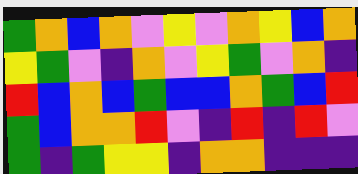[["green", "orange", "blue", "orange", "violet", "yellow", "violet", "orange", "yellow", "blue", "orange"], ["yellow", "green", "violet", "indigo", "orange", "violet", "yellow", "green", "violet", "orange", "indigo"], ["red", "blue", "orange", "blue", "green", "blue", "blue", "orange", "green", "blue", "red"], ["green", "blue", "orange", "orange", "red", "violet", "indigo", "red", "indigo", "red", "violet"], ["green", "indigo", "green", "yellow", "yellow", "indigo", "orange", "orange", "indigo", "indigo", "indigo"]]